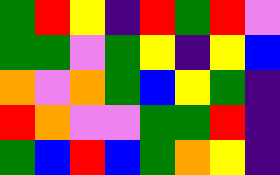[["green", "red", "yellow", "indigo", "red", "green", "red", "violet"], ["green", "green", "violet", "green", "yellow", "indigo", "yellow", "blue"], ["orange", "violet", "orange", "green", "blue", "yellow", "green", "indigo"], ["red", "orange", "violet", "violet", "green", "green", "red", "indigo"], ["green", "blue", "red", "blue", "green", "orange", "yellow", "indigo"]]